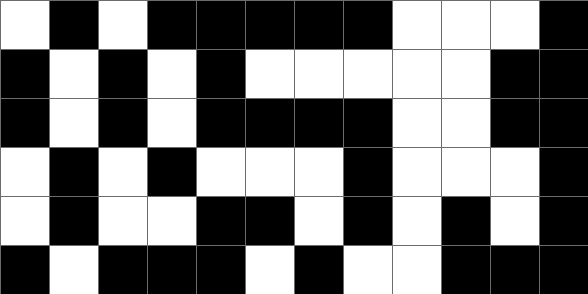[["white", "black", "white", "black", "black", "black", "black", "black", "white", "white", "white", "black"], ["black", "white", "black", "white", "black", "white", "white", "white", "white", "white", "black", "black"], ["black", "white", "black", "white", "black", "black", "black", "black", "white", "white", "black", "black"], ["white", "black", "white", "black", "white", "white", "white", "black", "white", "white", "white", "black"], ["white", "black", "white", "white", "black", "black", "white", "black", "white", "black", "white", "black"], ["black", "white", "black", "black", "black", "white", "black", "white", "white", "black", "black", "black"]]